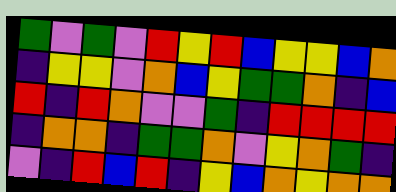[["green", "violet", "green", "violet", "red", "yellow", "red", "blue", "yellow", "yellow", "blue", "orange"], ["indigo", "yellow", "yellow", "violet", "orange", "blue", "yellow", "green", "green", "orange", "indigo", "blue"], ["red", "indigo", "red", "orange", "violet", "violet", "green", "indigo", "red", "red", "red", "red"], ["indigo", "orange", "orange", "indigo", "green", "green", "orange", "violet", "yellow", "orange", "green", "indigo"], ["violet", "indigo", "red", "blue", "red", "indigo", "yellow", "blue", "orange", "yellow", "orange", "orange"]]